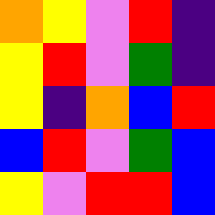[["orange", "yellow", "violet", "red", "indigo"], ["yellow", "red", "violet", "green", "indigo"], ["yellow", "indigo", "orange", "blue", "red"], ["blue", "red", "violet", "green", "blue"], ["yellow", "violet", "red", "red", "blue"]]